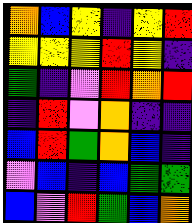[["orange", "blue", "yellow", "indigo", "yellow", "red"], ["yellow", "yellow", "yellow", "red", "yellow", "indigo"], ["green", "indigo", "violet", "red", "orange", "red"], ["indigo", "red", "violet", "orange", "indigo", "indigo"], ["blue", "red", "green", "orange", "blue", "indigo"], ["violet", "blue", "indigo", "blue", "green", "green"], ["blue", "violet", "red", "green", "blue", "orange"]]